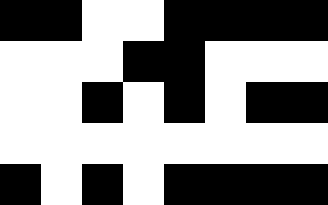[["black", "black", "white", "white", "black", "black", "black", "black"], ["white", "white", "white", "black", "black", "white", "white", "white"], ["white", "white", "black", "white", "black", "white", "black", "black"], ["white", "white", "white", "white", "white", "white", "white", "white"], ["black", "white", "black", "white", "black", "black", "black", "black"]]